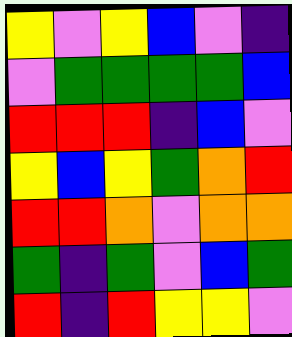[["yellow", "violet", "yellow", "blue", "violet", "indigo"], ["violet", "green", "green", "green", "green", "blue"], ["red", "red", "red", "indigo", "blue", "violet"], ["yellow", "blue", "yellow", "green", "orange", "red"], ["red", "red", "orange", "violet", "orange", "orange"], ["green", "indigo", "green", "violet", "blue", "green"], ["red", "indigo", "red", "yellow", "yellow", "violet"]]